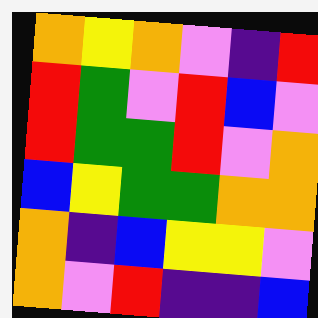[["orange", "yellow", "orange", "violet", "indigo", "red"], ["red", "green", "violet", "red", "blue", "violet"], ["red", "green", "green", "red", "violet", "orange"], ["blue", "yellow", "green", "green", "orange", "orange"], ["orange", "indigo", "blue", "yellow", "yellow", "violet"], ["orange", "violet", "red", "indigo", "indigo", "blue"]]